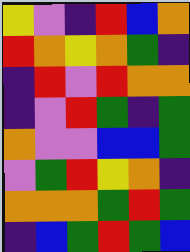[["yellow", "violet", "indigo", "red", "blue", "orange"], ["red", "orange", "yellow", "orange", "green", "indigo"], ["indigo", "red", "violet", "red", "orange", "orange"], ["indigo", "violet", "red", "green", "indigo", "green"], ["orange", "violet", "violet", "blue", "blue", "green"], ["violet", "green", "red", "yellow", "orange", "indigo"], ["orange", "orange", "orange", "green", "red", "green"], ["indigo", "blue", "green", "red", "green", "blue"]]